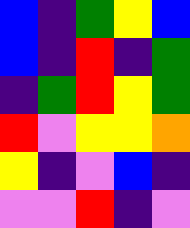[["blue", "indigo", "green", "yellow", "blue"], ["blue", "indigo", "red", "indigo", "green"], ["indigo", "green", "red", "yellow", "green"], ["red", "violet", "yellow", "yellow", "orange"], ["yellow", "indigo", "violet", "blue", "indigo"], ["violet", "violet", "red", "indigo", "violet"]]